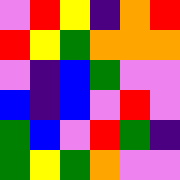[["violet", "red", "yellow", "indigo", "orange", "red"], ["red", "yellow", "green", "orange", "orange", "orange"], ["violet", "indigo", "blue", "green", "violet", "violet"], ["blue", "indigo", "blue", "violet", "red", "violet"], ["green", "blue", "violet", "red", "green", "indigo"], ["green", "yellow", "green", "orange", "violet", "violet"]]